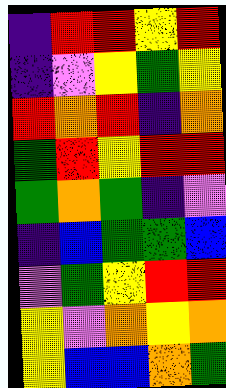[["indigo", "red", "red", "yellow", "red"], ["indigo", "violet", "yellow", "green", "yellow"], ["red", "orange", "red", "indigo", "orange"], ["green", "red", "yellow", "red", "red"], ["green", "orange", "green", "indigo", "violet"], ["indigo", "blue", "green", "green", "blue"], ["violet", "green", "yellow", "red", "red"], ["yellow", "violet", "orange", "yellow", "orange"], ["yellow", "blue", "blue", "orange", "green"]]